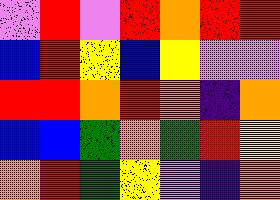[["violet", "red", "violet", "red", "orange", "red", "red"], ["blue", "red", "yellow", "blue", "yellow", "violet", "violet"], ["red", "red", "orange", "red", "orange", "indigo", "orange"], ["blue", "blue", "green", "orange", "green", "red", "yellow"], ["orange", "red", "green", "yellow", "violet", "indigo", "orange"]]